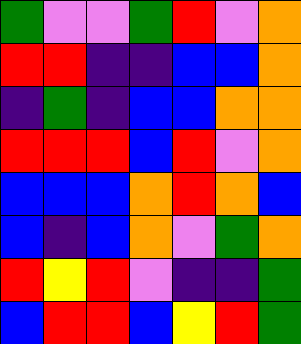[["green", "violet", "violet", "green", "red", "violet", "orange"], ["red", "red", "indigo", "indigo", "blue", "blue", "orange"], ["indigo", "green", "indigo", "blue", "blue", "orange", "orange"], ["red", "red", "red", "blue", "red", "violet", "orange"], ["blue", "blue", "blue", "orange", "red", "orange", "blue"], ["blue", "indigo", "blue", "orange", "violet", "green", "orange"], ["red", "yellow", "red", "violet", "indigo", "indigo", "green"], ["blue", "red", "red", "blue", "yellow", "red", "green"]]